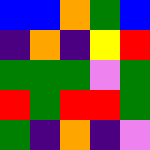[["blue", "blue", "orange", "green", "blue"], ["indigo", "orange", "indigo", "yellow", "red"], ["green", "green", "green", "violet", "green"], ["red", "green", "red", "red", "green"], ["green", "indigo", "orange", "indigo", "violet"]]